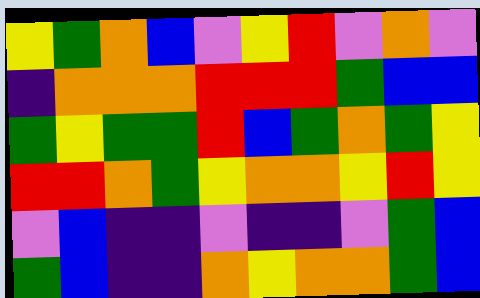[["yellow", "green", "orange", "blue", "violet", "yellow", "red", "violet", "orange", "violet"], ["indigo", "orange", "orange", "orange", "red", "red", "red", "green", "blue", "blue"], ["green", "yellow", "green", "green", "red", "blue", "green", "orange", "green", "yellow"], ["red", "red", "orange", "green", "yellow", "orange", "orange", "yellow", "red", "yellow"], ["violet", "blue", "indigo", "indigo", "violet", "indigo", "indigo", "violet", "green", "blue"], ["green", "blue", "indigo", "indigo", "orange", "yellow", "orange", "orange", "green", "blue"]]